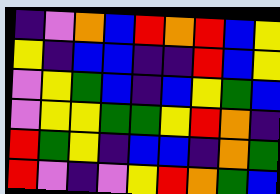[["indigo", "violet", "orange", "blue", "red", "orange", "red", "blue", "yellow"], ["yellow", "indigo", "blue", "blue", "indigo", "indigo", "red", "blue", "yellow"], ["violet", "yellow", "green", "blue", "indigo", "blue", "yellow", "green", "blue"], ["violet", "yellow", "yellow", "green", "green", "yellow", "red", "orange", "indigo"], ["red", "green", "yellow", "indigo", "blue", "blue", "indigo", "orange", "green"], ["red", "violet", "indigo", "violet", "yellow", "red", "orange", "green", "blue"]]